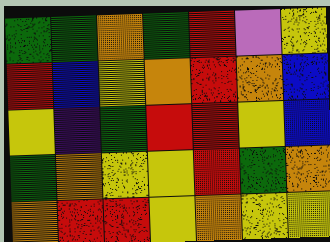[["green", "green", "orange", "green", "red", "violet", "yellow"], ["red", "blue", "yellow", "orange", "red", "orange", "blue"], ["yellow", "indigo", "green", "red", "red", "yellow", "blue"], ["green", "orange", "yellow", "yellow", "red", "green", "orange"], ["orange", "red", "red", "yellow", "orange", "yellow", "yellow"]]